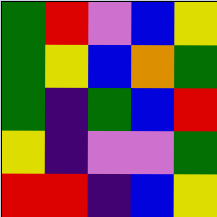[["green", "red", "violet", "blue", "yellow"], ["green", "yellow", "blue", "orange", "green"], ["green", "indigo", "green", "blue", "red"], ["yellow", "indigo", "violet", "violet", "green"], ["red", "red", "indigo", "blue", "yellow"]]